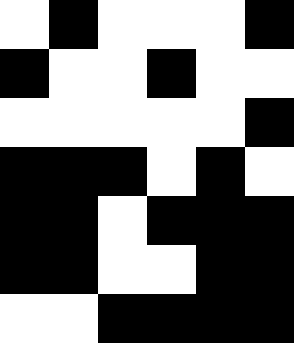[["white", "black", "white", "white", "white", "black"], ["black", "white", "white", "black", "white", "white"], ["white", "white", "white", "white", "white", "black"], ["black", "black", "black", "white", "black", "white"], ["black", "black", "white", "black", "black", "black"], ["black", "black", "white", "white", "black", "black"], ["white", "white", "black", "black", "black", "black"]]